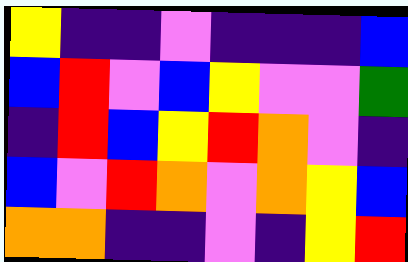[["yellow", "indigo", "indigo", "violet", "indigo", "indigo", "indigo", "blue"], ["blue", "red", "violet", "blue", "yellow", "violet", "violet", "green"], ["indigo", "red", "blue", "yellow", "red", "orange", "violet", "indigo"], ["blue", "violet", "red", "orange", "violet", "orange", "yellow", "blue"], ["orange", "orange", "indigo", "indigo", "violet", "indigo", "yellow", "red"]]